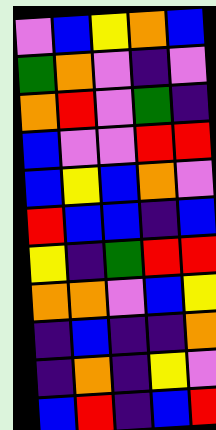[["violet", "blue", "yellow", "orange", "blue"], ["green", "orange", "violet", "indigo", "violet"], ["orange", "red", "violet", "green", "indigo"], ["blue", "violet", "violet", "red", "red"], ["blue", "yellow", "blue", "orange", "violet"], ["red", "blue", "blue", "indigo", "blue"], ["yellow", "indigo", "green", "red", "red"], ["orange", "orange", "violet", "blue", "yellow"], ["indigo", "blue", "indigo", "indigo", "orange"], ["indigo", "orange", "indigo", "yellow", "violet"], ["blue", "red", "indigo", "blue", "red"]]